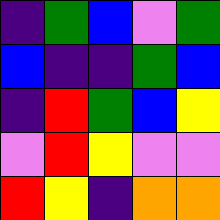[["indigo", "green", "blue", "violet", "green"], ["blue", "indigo", "indigo", "green", "blue"], ["indigo", "red", "green", "blue", "yellow"], ["violet", "red", "yellow", "violet", "violet"], ["red", "yellow", "indigo", "orange", "orange"]]